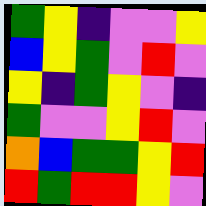[["green", "yellow", "indigo", "violet", "violet", "yellow"], ["blue", "yellow", "green", "violet", "red", "violet"], ["yellow", "indigo", "green", "yellow", "violet", "indigo"], ["green", "violet", "violet", "yellow", "red", "violet"], ["orange", "blue", "green", "green", "yellow", "red"], ["red", "green", "red", "red", "yellow", "violet"]]